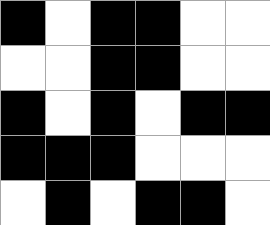[["black", "white", "black", "black", "white", "white"], ["white", "white", "black", "black", "white", "white"], ["black", "white", "black", "white", "black", "black"], ["black", "black", "black", "white", "white", "white"], ["white", "black", "white", "black", "black", "white"]]